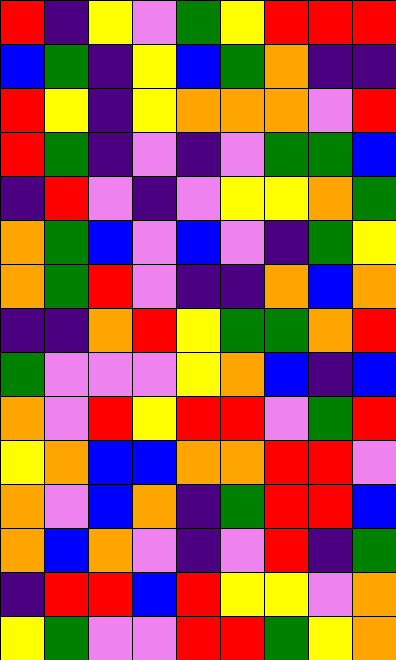[["red", "indigo", "yellow", "violet", "green", "yellow", "red", "red", "red"], ["blue", "green", "indigo", "yellow", "blue", "green", "orange", "indigo", "indigo"], ["red", "yellow", "indigo", "yellow", "orange", "orange", "orange", "violet", "red"], ["red", "green", "indigo", "violet", "indigo", "violet", "green", "green", "blue"], ["indigo", "red", "violet", "indigo", "violet", "yellow", "yellow", "orange", "green"], ["orange", "green", "blue", "violet", "blue", "violet", "indigo", "green", "yellow"], ["orange", "green", "red", "violet", "indigo", "indigo", "orange", "blue", "orange"], ["indigo", "indigo", "orange", "red", "yellow", "green", "green", "orange", "red"], ["green", "violet", "violet", "violet", "yellow", "orange", "blue", "indigo", "blue"], ["orange", "violet", "red", "yellow", "red", "red", "violet", "green", "red"], ["yellow", "orange", "blue", "blue", "orange", "orange", "red", "red", "violet"], ["orange", "violet", "blue", "orange", "indigo", "green", "red", "red", "blue"], ["orange", "blue", "orange", "violet", "indigo", "violet", "red", "indigo", "green"], ["indigo", "red", "red", "blue", "red", "yellow", "yellow", "violet", "orange"], ["yellow", "green", "violet", "violet", "red", "red", "green", "yellow", "orange"]]